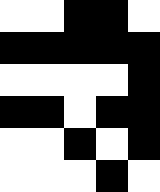[["white", "white", "black", "black", "white"], ["black", "black", "black", "black", "black"], ["white", "white", "white", "white", "black"], ["black", "black", "white", "black", "black"], ["white", "white", "black", "white", "black"], ["white", "white", "white", "black", "white"]]